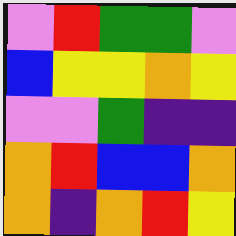[["violet", "red", "green", "green", "violet"], ["blue", "yellow", "yellow", "orange", "yellow"], ["violet", "violet", "green", "indigo", "indigo"], ["orange", "red", "blue", "blue", "orange"], ["orange", "indigo", "orange", "red", "yellow"]]